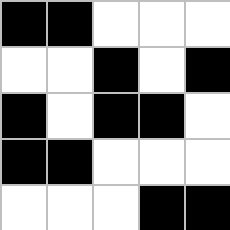[["black", "black", "white", "white", "white"], ["white", "white", "black", "white", "black"], ["black", "white", "black", "black", "white"], ["black", "black", "white", "white", "white"], ["white", "white", "white", "black", "black"]]